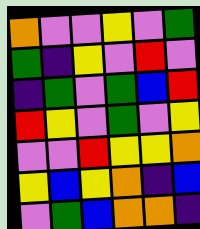[["orange", "violet", "violet", "yellow", "violet", "green"], ["green", "indigo", "yellow", "violet", "red", "violet"], ["indigo", "green", "violet", "green", "blue", "red"], ["red", "yellow", "violet", "green", "violet", "yellow"], ["violet", "violet", "red", "yellow", "yellow", "orange"], ["yellow", "blue", "yellow", "orange", "indigo", "blue"], ["violet", "green", "blue", "orange", "orange", "indigo"]]